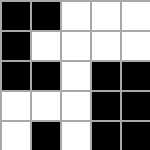[["black", "black", "white", "white", "white"], ["black", "white", "white", "white", "white"], ["black", "black", "white", "black", "black"], ["white", "white", "white", "black", "black"], ["white", "black", "white", "black", "black"]]